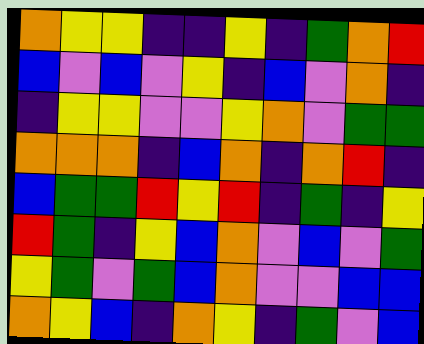[["orange", "yellow", "yellow", "indigo", "indigo", "yellow", "indigo", "green", "orange", "red"], ["blue", "violet", "blue", "violet", "yellow", "indigo", "blue", "violet", "orange", "indigo"], ["indigo", "yellow", "yellow", "violet", "violet", "yellow", "orange", "violet", "green", "green"], ["orange", "orange", "orange", "indigo", "blue", "orange", "indigo", "orange", "red", "indigo"], ["blue", "green", "green", "red", "yellow", "red", "indigo", "green", "indigo", "yellow"], ["red", "green", "indigo", "yellow", "blue", "orange", "violet", "blue", "violet", "green"], ["yellow", "green", "violet", "green", "blue", "orange", "violet", "violet", "blue", "blue"], ["orange", "yellow", "blue", "indigo", "orange", "yellow", "indigo", "green", "violet", "blue"]]